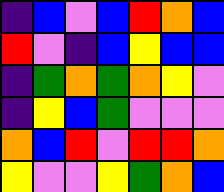[["indigo", "blue", "violet", "blue", "red", "orange", "blue"], ["red", "violet", "indigo", "blue", "yellow", "blue", "blue"], ["indigo", "green", "orange", "green", "orange", "yellow", "violet"], ["indigo", "yellow", "blue", "green", "violet", "violet", "violet"], ["orange", "blue", "red", "violet", "red", "red", "orange"], ["yellow", "violet", "violet", "yellow", "green", "orange", "blue"]]